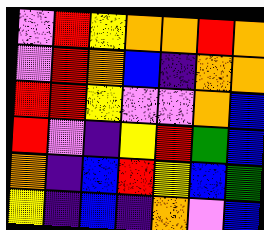[["violet", "red", "yellow", "orange", "orange", "red", "orange"], ["violet", "red", "orange", "blue", "indigo", "orange", "orange"], ["red", "red", "yellow", "violet", "violet", "orange", "blue"], ["red", "violet", "indigo", "yellow", "red", "green", "blue"], ["orange", "indigo", "blue", "red", "yellow", "blue", "green"], ["yellow", "indigo", "blue", "indigo", "orange", "violet", "blue"]]